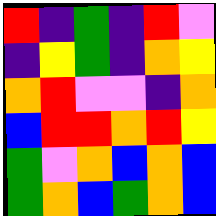[["red", "indigo", "green", "indigo", "red", "violet"], ["indigo", "yellow", "green", "indigo", "orange", "yellow"], ["orange", "red", "violet", "violet", "indigo", "orange"], ["blue", "red", "red", "orange", "red", "yellow"], ["green", "violet", "orange", "blue", "orange", "blue"], ["green", "orange", "blue", "green", "orange", "blue"]]